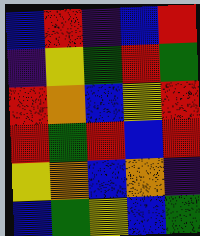[["blue", "red", "indigo", "blue", "red"], ["indigo", "yellow", "green", "red", "green"], ["red", "orange", "blue", "yellow", "red"], ["red", "green", "red", "blue", "red"], ["yellow", "orange", "blue", "orange", "indigo"], ["blue", "green", "yellow", "blue", "green"]]